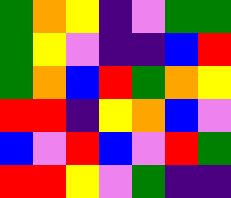[["green", "orange", "yellow", "indigo", "violet", "green", "green"], ["green", "yellow", "violet", "indigo", "indigo", "blue", "red"], ["green", "orange", "blue", "red", "green", "orange", "yellow"], ["red", "red", "indigo", "yellow", "orange", "blue", "violet"], ["blue", "violet", "red", "blue", "violet", "red", "green"], ["red", "red", "yellow", "violet", "green", "indigo", "indigo"]]